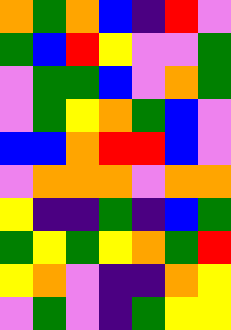[["orange", "green", "orange", "blue", "indigo", "red", "violet"], ["green", "blue", "red", "yellow", "violet", "violet", "green"], ["violet", "green", "green", "blue", "violet", "orange", "green"], ["violet", "green", "yellow", "orange", "green", "blue", "violet"], ["blue", "blue", "orange", "red", "red", "blue", "violet"], ["violet", "orange", "orange", "orange", "violet", "orange", "orange"], ["yellow", "indigo", "indigo", "green", "indigo", "blue", "green"], ["green", "yellow", "green", "yellow", "orange", "green", "red"], ["yellow", "orange", "violet", "indigo", "indigo", "orange", "yellow"], ["violet", "green", "violet", "indigo", "green", "yellow", "yellow"]]